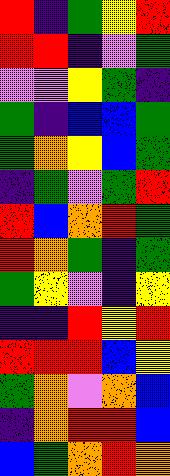[["red", "indigo", "green", "yellow", "red"], ["red", "red", "indigo", "violet", "green"], ["violet", "violet", "yellow", "green", "indigo"], ["green", "indigo", "blue", "blue", "green"], ["green", "orange", "yellow", "blue", "green"], ["indigo", "green", "violet", "green", "red"], ["red", "blue", "orange", "red", "green"], ["red", "orange", "green", "indigo", "green"], ["green", "yellow", "violet", "indigo", "yellow"], ["indigo", "indigo", "red", "yellow", "red"], ["red", "red", "red", "blue", "yellow"], ["green", "orange", "violet", "orange", "blue"], ["indigo", "orange", "red", "red", "blue"], ["blue", "green", "orange", "red", "orange"]]